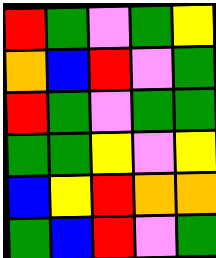[["red", "green", "violet", "green", "yellow"], ["orange", "blue", "red", "violet", "green"], ["red", "green", "violet", "green", "green"], ["green", "green", "yellow", "violet", "yellow"], ["blue", "yellow", "red", "orange", "orange"], ["green", "blue", "red", "violet", "green"]]